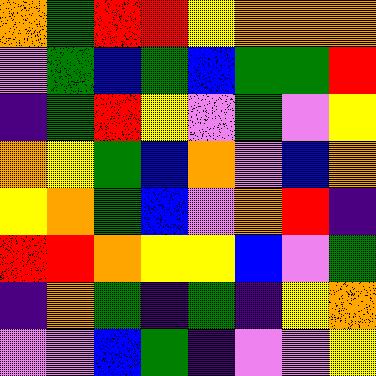[["orange", "green", "red", "red", "yellow", "orange", "orange", "orange"], ["violet", "green", "blue", "green", "blue", "green", "green", "red"], ["indigo", "green", "red", "yellow", "violet", "green", "violet", "yellow"], ["orange", "yellow", "green", "blue", "orange", "violet", "blue", "orange"], ["yellow", "orange", "green", "blue", "violet", "orange", "red", "indigo"], ["red", "red", "orange", "yellow", "yellow", "blue", "violet", "green"], ["indigo", "orange", "green", "indigo", "green", "indigo", "yellow", "orange"], ["violet", "violet", "blue", "green", "indigo", "violet", "violet", "yellow"]]